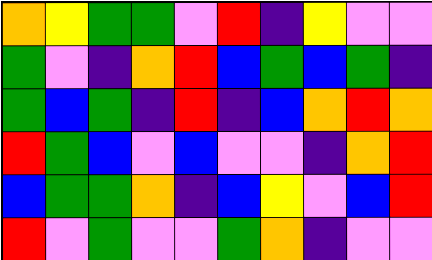[["orange", "yellow", "green", "green", "violet", "red", "indigo", "yellow", "violet", "violet"], ["green", "violet", "indigo", "orange", "red", "blue", "green", "blue", "green", "indigo"], ["green", "blue", "green", "indigo", "red", "indigo", "blue", "orange", "red", "orange"], ["red", "green", "blue", "violet", "blue", "violet", "violet", "indigo", "orange", "red"], ["blue", "green", "green", "orange", "indigo", "blue", "yellow", "violet", "blue", "red"], ["red", "violet", "green", "violet", "violet", "green", "orange", "indigo", "violet", "violet"]]